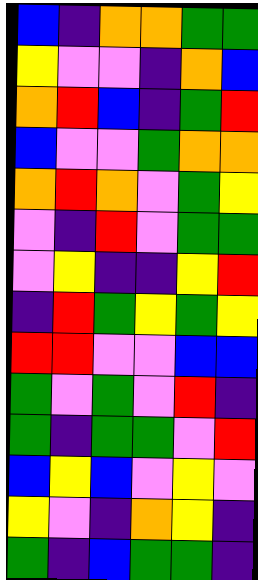[["blue", "indigo", "orange", "orange", "green", "green"], ["yellow", "violet", "violet", "indigo", "orange", "blue"], ["orange", "red", "blue", "indigo", "green", "red"], ["blue", "violet", "violet", "green", "orange", "orange"], ["orange", "red", "orange", "violet", "green", "yellow"], ["violet", "indigo", "red", "violet", "green", "green"], ["violet", "yellow", "indigo", "indigo", "yellow", "red"], ["indigo", "red", "green", "yellow", "green", "yellow"], ["red", "red", "violet", "violet", "blue", "blue"], ["green", "violet", "green", "violet", "red", "indigo"], ["green", "indigo", "green", "green", "violet", "red"], ["blue", "yellow", "blue", "violet", "yellow", "violet"], ["yellow", "violet", "indigo", "orange", "yellow", "indigo"], ["green", "indigo", "blue", "green", "green", "indigo"]]